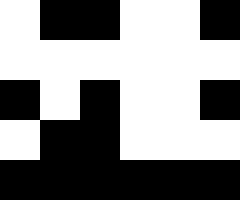[["white", "black", "black", "white", "white", "black"], ["white", "white", "white", "white", "white", "white"], ["black", "white", "black", "white", "white", "black"], ["white", "black", "black", "white", "white", "white"], ["black", "black", "black", "black", "black", "black"]]